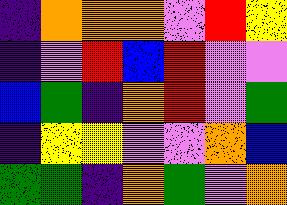[["indigo", "orange", "orange", "orange", "violet", "red", "yellow"], ["indigo", "violet", "red", "blue", "red", "violet", "violet"], ["blue", "green", "indigo", "orange", "red", "violet", "green"], ["indigo", "yellow", "yellow", "violet", "violet", "orange", "blue"], ["green", "green", "indigo", "orange", "green", "violet", "orange"]]